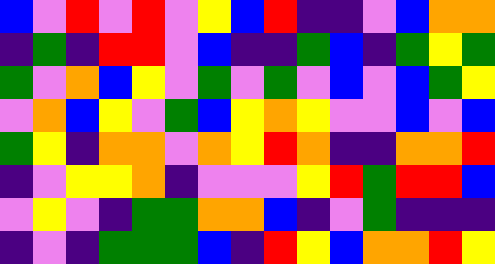[["blue", "violet", "red", "violet", "red", "violet", "yellow", "blue", "red", "indigo", "indigo", "violet", "blue", "orange", "orange"], ["indigo", "green", "indigo", "red", "red", "violet", "blue", "indigo", "indigo", "green", "blue", "indigo", "green", "yellow", "green"], ["green", "violet", "orange", "blue", "yellow", "violet", "green", "violet", "green", "violet", "blue", "violet", "blue", "green", "yellow"], ["violet", "orange", "blue", "yellow", "violet", "green", "blue", "yellow", "orange", "yellow", "violet", "violet", "blue", "violet", "blue"], ["green", "yellow", "indigo", "orange", "orange", "violet", "orange", "yellow", "red", "orange", "indigo", "indigo", "orange", "orange", "red"], ["indigo", "violet", "yellow", "yellow", "orange", "indigo", "violet", "violet", "violet", "yellow", "red", "green", "red", "red", "blue"], ["violet", "yellow", "violet", "indigo", "green", "green", "orange", "orange", "blue", "indigo", "violet", "green", "indigo", "indigo", "indigo"], ["indigo", "violet", "indigo", "green", "green", "green", "blue", "indigo", "red", "yellow", "blue", "orange", "orange", "red", "yellow"]]